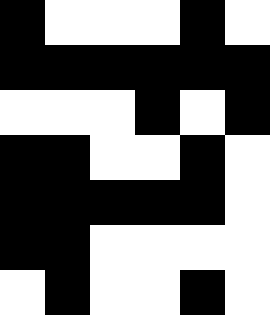[["black", "white", "white", "white", "black", "white"], ["black", "black", "black", "black", "black", "black"], ["white", "white", "white", "black", "white", "black"], ["black", "black", "white", "white", "black", "white"], ["black", "black", "black", "black", "black", "white"], ["black", "black", "white", "white", "white", "white"], ["white", "black", "white", "white", "black", "white"]]